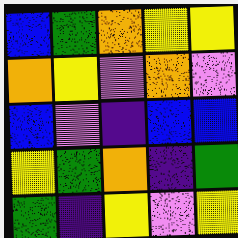[["blue", "green", "orange", "yellow", "yellow"], ["orange", "yellow", "violet", "orange", "violet"], ["blue", "violet", "indigo", "blue", "blue"], ["yellow", "green", "orange", "indigo", "green"], ["green", "indigo", "yellow", "violet", "yellow"]]